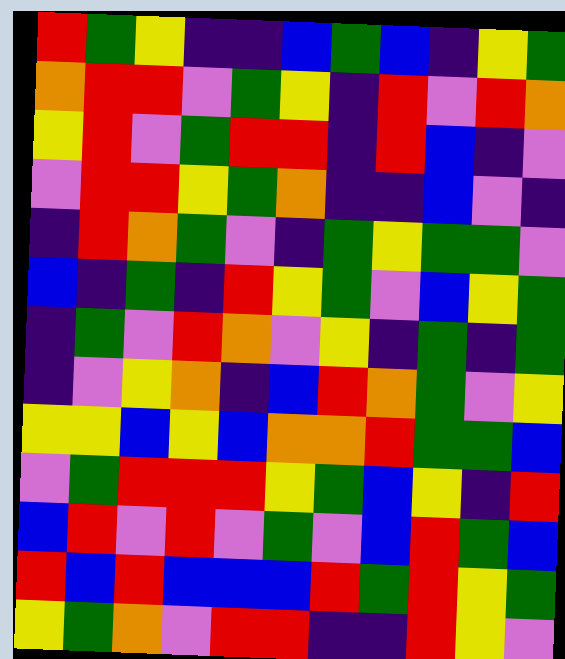[["red", "green", "yellow", "indigo", "indigo", "blue", "green", "blue", "indigo", "yellow", "green"], ["orange", "red", "red", "violet", "green", "yellow", "indigo", "red", "violet", "red", "orange"], ["yellow", "red", "violet", "green", "red", "red", "indigo", "red", "blue", "indigo", "violet"], ["violet", "red", "red", "yellow", "green", "orange", "indigo", "indigo", "blue", "violet", "indigo"], ["indigo", "red", "orange", "green", "violet", "indigo", "green", "yellow", "green", "green", "violet"], ["blue", "indigo", "green", "indigo", "red", "yellow", "green", "violet", "blue", "yellow", "green"], ["indigo", "green", "violet", "red", "orange", "violet", "yellow", "indigo", "green", "indigo", "green"], ["indigo", "violet", "yellow", "orange", "indigo", "blue", "red", "orange", "green", "violet", "yellow"], ["yellow", "yellow", "blue", "yellow", "blue", "orange", "orange", "red", "green", "green", "blue"], ["violet", "green", "red", "red", "red", "yellow", "green", "blue", "yellow", "indigo", "red"], ["blue", "red", "violet", "red", "violet", "green", "violet", "blue", "red", "green", "blue"], ["red", "blue", "red", "blue", "blue", "blue", "red", "green", "red", "yellow", "green"], ["yellow", "green", "orange", "violet", "red", "red", "indigo", "indigo", "red", "yellow", "violet"]]